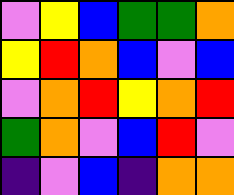[["violet", "yellow", "blue", "green", "green", "orange"], ["yellow", "red", "orange", "blue", "violet", "blue"], ["violet", "orange", "red", "yellow", "orange", "red"], ["green", "orange", "violet", "blue", "red", "violet"], ["indigo", "violet", "blue", "indigo", "orange", "orange"]]